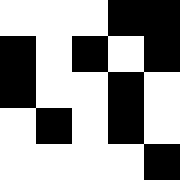[["white", "white", "white", "black", "black"], ["black", "white", "black", "white", "black"], ["black", "white", "white", "black", "white"], ["white", "black", "white", "black", "white"], ["white", "white", "white", "white", "black"]]